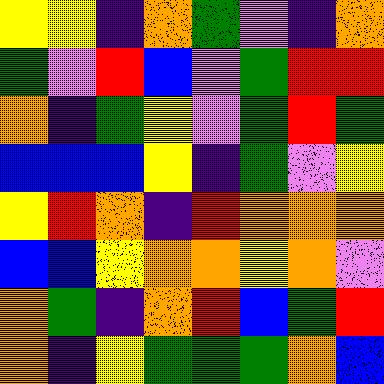[["yellow", "yellow", "indigo", "orange", "green", "violet", "indigo", "orange"], ["green", "violet", "red", "blue", "violet", "green", "red", "red"], ["orange", "indigo", "green", "yellow", "violet", "green", "red", "green"], ["blue", "blue", "blue", "yellow", "indigo", "green", "violet", "yellow"], ["yellow", "red", "orange", "indigo", "red", "orange", "orange", "orange"], ["blue", "blue", "yellow", "orange", "orange", "yellow", "orange", "violet"], ["orange", "green", "indigo", "orange", "red", "blue", "green", "red"], ["orange", "indigo", "yellow", "green", "green", "green", "orange", "blue"]]